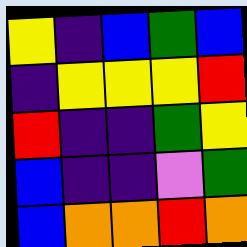[["yellow", "indigo", "blue", "green", "blue"], ["indigo", "yellow", "yellow", "yellow", "red"], ["red", "indigo", "indigo", "green", "yellow"], ["blue", "indigo", "indigo", "violet", "green"], ["blue", "orange", "orange", "red", "orange"]]